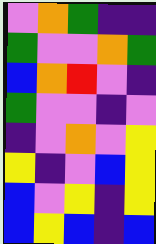[["violet", "orange", "green", "indigo", "indigo"], ["green", "violet", "violet", "orange", "green"], ["blue", "orange", "red", "violet", "indigo"], ["green", "violet", "violet", "indigo", "violet"], ["indigo", "violet", "orange", "violet", "yellow"], ["yellow", "indigo", "violet", "blue", "yellow"], ["blue", "violet", "yellow", "indigo", "yellow"], ["blue", "yellow", "blue", "indigo", "blue"]]